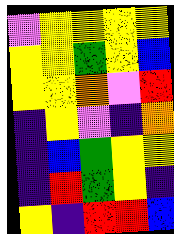[["violet", "yellow", "yellow", "yellow", "yellow"], ["yellow", "yellow", "green", "yellow", "blue"], ["yellow", "yellow", "orange", "violet", "red"], ["indigo", "yellow", "violet", "indigo", "orange"], ["indigo", "blue", "green", "yellow", "yellow"], ["indigo", "red", "green", "yellow", "indigo"], ["yellow", "indigo", "red", "red", "blue"]]